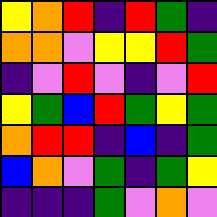[["yellow", "orange", "red", "indigo", "red", "green", "indigo"], ["orange", "orange", "violet", "yellow", "yellow", "red", "green"], ["indigo", "violet", "red", "violet", "indigo", "violet", "red"], ["yellow", "green", "blue", "red", "green", "yellow", "green"], ["orange", "red", "red", "indigo", "blue", "indigo", "green"], ["blue", "orange", "violet", "green", "indigo", "green", "yellow"], ["indigo", "indigo", "indigo", "green", "violet", "orange", "violet"]]